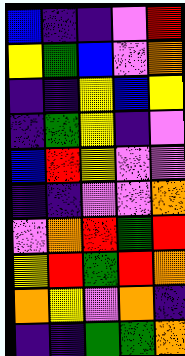[["blue", "indigo", "indigo", "violet", "red"], ["yellow", "green", "blue", "violet", "orange"], ["indigo", "indigo", "yellow", "blue", "yellow"], ["indigo", "green", "yellow", "indigo", "violet"], ["blue", "red", "yellow", "violet", "violet"], ["indigo", "indigo", "violet", "violet", "orange"], ["violet", "orange", "red", "green", "red"], ["yellow", "red", "green", "red", "orange"], ["orange", "yellow", "violet", "orange", "indigo"], ["indigo", "indigo", "green", "green", "orange"]]